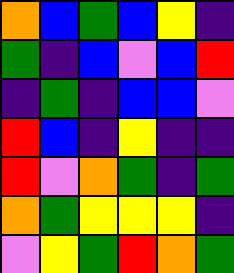[["orange", "blue", "green", "blue", "yellow", "indigo"], ["green", "indigo", "blue", "violet", "blue", "red"], ["indigo", "green", "indigo", "blue", "blue", "violet"], ["red", "blue", "indigo", "yellow", "indigo", "indigo"], ["red", "violet", "orange", "green", "indigo", "green"], ["orange", "green", "yellow", "yellow", "yellow", "indigo"], ["violet", "yellow", "green", "red", "orange", "green"]]